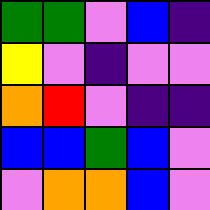[["green", "green", "violet", "blue", "indigo"], ["yellow", "violet", "indigo", "violet", "violet"], ["orange", "red", "violet", "indigo", "indigo"], ["blue", "blue", "green", "blue", "violet"], ["violet", "orange", "orange", "blue", "violet"]]